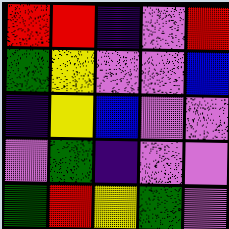[["red", "red", "indigo", "violet", "red"], ["green", "yellow", "violet", "violet", "blue"], ["indigo", "yellow", "blue", "violet", "violet"], ["violet", "green", "indigo", "violet", "violet"], ["green", "red", "yellow", "green", "violet"]]